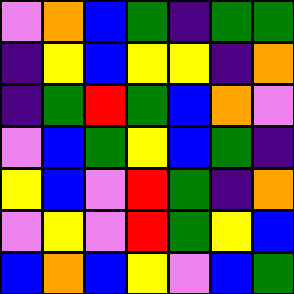[["violet", "orange", "blue", "green", "indigo", "green", "green"], ["indigo", "yellow", "blue", "yellow", "yellow", "indigo", "orange"], ["indigo", "green", "red", "green", "blue", "orange", "violet"], ["violet", "blue", "green", "yellow", "blue", "green", "indigo"], ["yellow", "blue", "violet", "red", "green", "indigo", "orange"], ["violet", "yellow", "violet", "red", "green", "yellow", "blue"], ["blue", "orange", "blue", "yellow", "violet", "blue", "green"]]